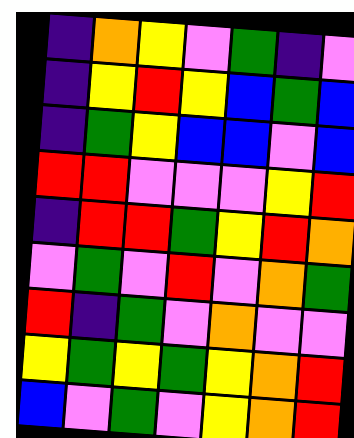[["indigo", "orange", "yellow", "violet", "green", "indigo", "violet"], ["indigo", "yellow", "red", "yellow", "blue", "green", "blue"], ["indigo", "green", "yellow", "blue", "blue", "violet", "blue"], ["red", "red", "violet", "violet", "violet", "yellow", "red"], ["indigo", "red", "red", "green", "yellow", "red", "orange"], ["violet", "green", "violet", "red", "violet", "orange", "green"], ["red", "indigo", "green", "violet", "orange", "violet", "violet"], ["yellow", "green", "yellow", "green", "yellow", "orange", "red"], ["blue", "violet", "green", "violet", "yellow", "orange", "red"]]